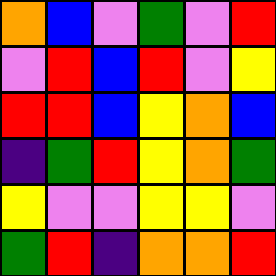[["orange", "blue", "violet", "green", "violet", "red"], ["violet", "red", "blue", "red", "violet", "yellow"], ["red", "red", "blue", "yellow", "orange", "blue"], ["indigo", "green", "red", "yellow", "orange", "green"], ["yellow", "violet", "violet", "yellow", "yellow", "violet"], ["green", "red", "indigo", "orange", "orange", "red"]]